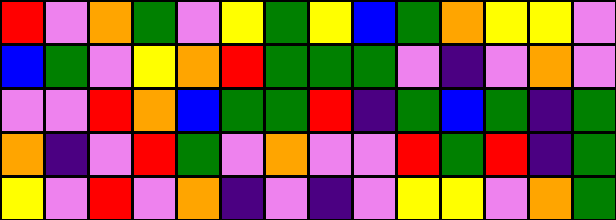[["red", "violet", "orange", "green", "violet", "yellow", "green", "yellow", "blue", "green", "orange", "yellow", "yellow", "violet"], ["blue", "green", "violet", "yellow", "orange", "red", "green", "green", "green", "violet", "indigo", "violet", "orange", "violet"], ["violet", "violet", "red", "orange", "blue", "green", "green", "red", "indigo", "green", "blue", "green", "indigo", "green"], ["orange", "indigo", "violet", "red", "green", "violet", "orange", "violet", "violet", "red", "green", "red", "indigo", "green"], ["yellow", "violet", "red", "violet", "orange", "indigo", "violet", "indigo", "violet", "yellow", "yellow", "violet", "orange", "green"]]